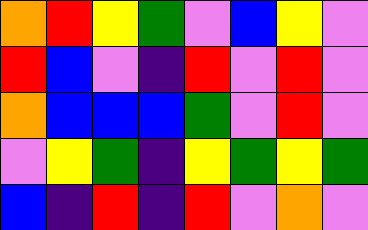[["orange", "red", "yellow", "green", "violet", "blue", "yellow", "violet"], ["red", "blue", "violet", "indigo", "red", "violet", "red", "violet"], ["orange", "blue", "blue", "blue", "green", "violet", "red", "violet"], ["violet", "yellow", "green", "indigo", "yellow", "green", "yellow", "green"], ["blue", "indigo", "red", "indigo", "red", "violet", "orange", "violet"]]